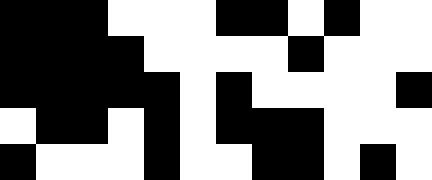[["black", "black", "black", "white", "white", "white", "black", "black", "white", "black", "white", "white"], ["black", "black", "black", "black", "white", "white", "white", "white", "black", "white", "white", "white"], ["black", "black", "black", "black", "black", "white", "black", "white", "white", "white", "white", "black"], ["white", "black", "black", "white", "black", "white", "black", "black", "black", "white", "white", "white"], ["black", "white", "white", "white", "black", "white", "white", "black", "black", "white", "black", "white"]]